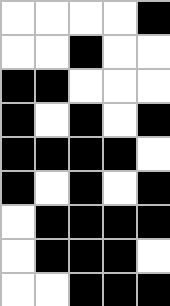[["white", "white", "white", "white", "black"], ["white", "white", "black", "white", "white"], ["black", "black", "white", "white", "white"], ["black", "white", "black", "white", "black"], ["black", "black", "black", "black", "white"], ["black", "white", "black", "white", "black"], ["white", "black", "black", "black", "black"], ["white", "black", "black", "black", "white"], ["white", "white", "black", "black", "black"]]